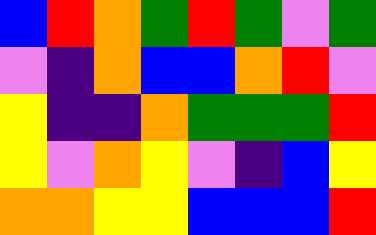[["blue", "red", "orange", "green", "red", "green", "violet", "green"], ["violet", "indigo", "orange", "blue", "blue", "orange", "red", "violet"], ["yellow", "indigo", "indigo", "orange", "green", "green", "green", "red"], ["yellow", "violet", "orange", "yellow", "violet", "indigo", "blue", "yellow"], ["orange", "orange", "yellow", "yellow", "blue", "blue", "blue", "red"]]